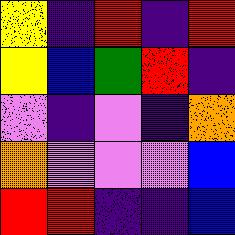[["yellow", "indigo", "red", "indigo", "red"], ["yellow", "blue", "green", "red", "indigo"], ["violet", "indigo", "violet", "indigo", "orange"], ["orange", "violet", "violet", "violet", "blue"], ["red", "red", "indigo", "indigo", "blue"]]